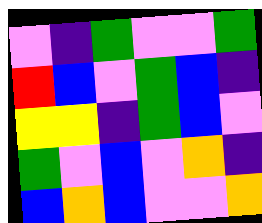[["violet", "indigo", "green", "violet", "violet", "green"], ["red", "blue", "violet", "green", "blue", "indigo"], ["yellow", "yellow", "indigo", "green", "blue", "violet"], ["green", "violet", "blue", "violet", "orange", "indigo"], ["blue", "orange", "blue", "violet", "violet", "orange"]]